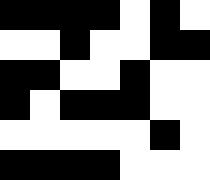[["black", "black", "black", "black", "white", "black", "white"], ["white", "white", "black", "white", "white", "black", "black"], ["black", "black", "white", "white", "black", "white", "white"], ["black", "white", "black", "black", "black", "white", "white"], ["white", "white", "white", "white", "white", "black", "white"], ["black", "black", "black", "black", "white", "white", "white"]]